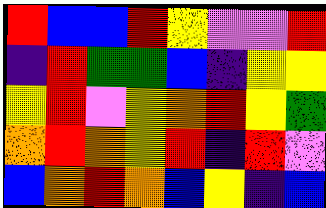[["red", "blue", "blue", "red", "yellow", "violet", "violet", "red"], ["indigo", "red", "green", "green", "blue", "indigo", "yellow", "yellow"], ["yellow", "red", "violet", "yellow", "orange", "red", "yellow", "green"], ["orange", "red", "orange", "yellow", "red", "indigo", "red", "violet"], ["blue", "orange", "red", "orange", "blue", "yellow", "indigo", "blue"]]